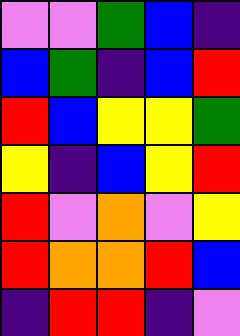[["violet", "violet", "green", "blue", "indigo"], ["blue", "green", "indigo", "blue", "red"], ["red", "blue", "yellow", "yellow", "green"], ["yellow", "indigo", "blue", "yellow", "red"], ["red", "violet", "orange", "violet", "yellow"], ["red", "orange", "orange", "red", "blue"], ["indigo", "red", "red", "indigo", "violet"]]